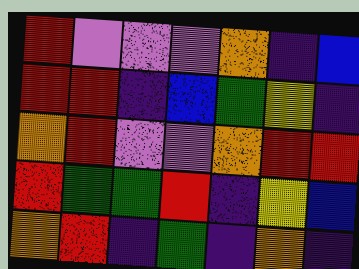[["red", "violet", "violet", "violet", "orange", "indigo", "blue"], ["red", "red", "indigo", "blue", "green", "yellow", "indigo"], ["orange", "red", "violet", "violet", "orange", "red", "red"], ["red", "green", "green", "red", "indigo", "yellow", "blue"], ["orange", "red", "indigo", "green", "indigo", "orange", "indigo"]]